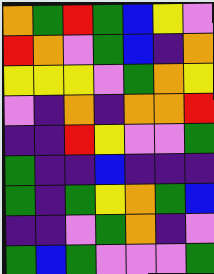[["orange", "green", "red", "green", "blue", "yellow", "violet"], ["red", "orange", "violet", "green", "blue", "indigo", "orange"], ["yellow", "yellow", "yellow", "violet", "green", "orange", "yellow"], ["violet", "indigo", "orange", "indigo", "orange", "orange", "red"], ["indigo", "indigo", "red", "yellow", "violet", "violet", "green"], ["green", "indigo", "indigo", "blue", "indigo", "indigo", "indigo"], ["green", "indigo", "green", "yellow", "orange", "green", "blue"], ["indigo", "indigo", "violet", "green", "orange", "indigo", "violet"], ["green", "blue", "green", "violet", "violet", "violet", "green"]]